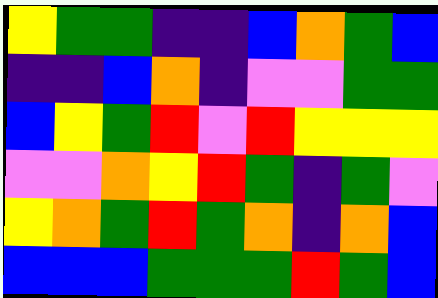[["yellow", "green", "green", "indigo", "indigo", "blue", "orange", "green", "blue"], ["indigo", "indigo", "blue", "orange", "indigo", "violet", "violet", "green", "green"], ["blue", "yellow", "green", "red", "violet", "red", "yellow", "yellow", "yellow"], ["violet", "violet", "orange", "yellow", "red", "green", "indigo", "green", "violet"], ["yellow", "orange", "green", "red", "green", "orange", "indigo", "orange", "blue"], ["blue", "blue", "blue", "green", "green", "green", "red", "green", "blue"]]